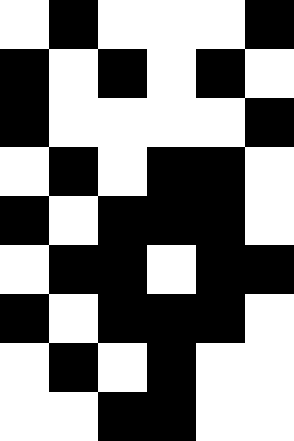[["white", "black", "white", "white", "white", "black"], ["black", "white", "black", "white", "black", "white"], ["black", "white", "white", "white", "white", "black"], ["white", "black", "white", "black", "black", "white"], ["black", "white", "black", "black", "black", "white"], ["white", "black", "black", "white", "black", "black"], ["black", "white", "black", "black", "black", "white"], ["white", "black", "white", "black", "white", "white"], ["white", "white", "black", "black", "white", "white"]]